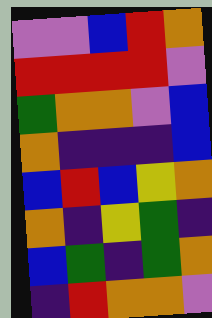[["violet", "violet", "blue", "red", "orange"], ["red", "red", "red", "red", "violet"], ["green", "orange", "orange", "violet", "blue"], ["orange", "indigo", "indigo", "indigo", "blue"], ["blue", "red", "blue", "yellow", "orange"], ["orange", "indigo", "yellow", "green", "indigo"], ["blue", "green", "indigo", "green", "orange"], ["indigo", "red", "orange", "orange", "violet"]]